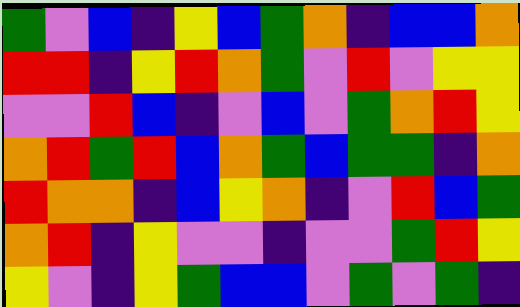[["green", "violet", "blue", "indigo", "yellow", "blue", "green", "orange", "indigo", "blue", "blue", "orange"], ["red", "red", "indigo", "yellow", "red", "orange", "green", "violet", "red", "violet", "yellow", "yellow"], ["violet", "violet", "red", "blue", "indigo", "violet", "blue", "violet", "green", "orange", "red", "yellow"], ["orange", "red", "green", "red", "blue", "orange", "green", "blue", "green", "green", "indigo", "orange"], ["red", "orange", "orange", "indigo", "blue", "yellow", "orange", "indigo", "violet", "red", "blue", "green"], ["orange", "red", "indigo", "yellow", "violet", "violet", "indigo", "violet", "violet", "green", "red", "yellow"], ["yellow", "violet", "indigo", "yellow", "green", "blue", "blue", "violet", "green", "violet", "green", "indigo"]]